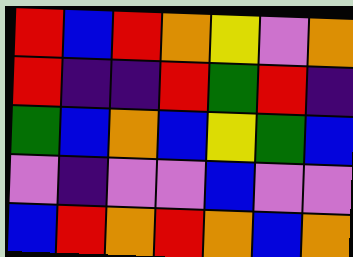[["red", "blue", "red", "orange", "yellow", "violet", "orange"], ["red", "indigo", "indigo", "red", "green", "red", "indigo"], ["green", "blue", "orange", "blue", "yellow", "green", "blue"], ["violet", "indigo", "violet", "violet", "blue", "violet", "violet"], ["blue", "red", "orange", "red", "orange", "blue", "orange"]]